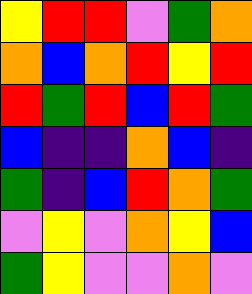[["yellow", "red", "red", "violet", "green", "orange"], ["orange", "blue", "orange", "red", "yellow", "red"], ["red", "green", "red", "blue", "red", "green"], ["blue", "indigo", "indigo", "orange", "blue", "indigo"], ["green", "indigo", "blue", "red", "orange", "green"], ["violet", "yellow", "violet", "orange", "yellow", "blue"], ["green", "yellow", "violet", "violet", "orange", "violet"]]